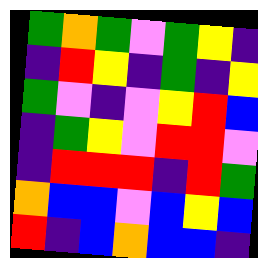[["green", "orange", "green", "violet", "green", "yellow", "indigo"], ["indigo", "red", "yellow", "indigo", "green", "indigo", "yellow"], ["green", "violet", "indigo", "violet", "yellow", "red", "blue"], ["indigo", "green", "yellow", "violet", "red", "red", "violet"], ["indigo", "red", "red", "red", "indigo", "red", "green"], ["orange", "blue", "blue", "violet", "blue", "yellow", "blue"], ["red", "indigo", "blue", "orange", "blue", "blue", "indigo"]]